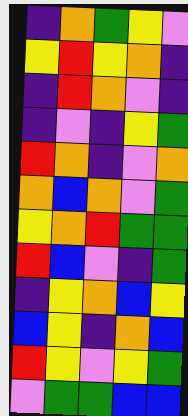[["indigo", "orange", "green", "yellow", "violet"], ["yellow", "red", "yellow", "orange", "indigo"], ["indigo", "red", "orange", "violet", "indigo"], ["indigo", "violet", "indigo", "yellow", "green"], ["red", "orange", "indigo", "violet", "orange"], ["orange", "blue", "orange", "violet", "green"], ["yellow", "orange", "red", "green", "green"], ["red", "blue", "violet", "indigo", "green"], ["indigo", "yellow", "orange", "blue", "yellow"], ["blue", "yellow", "indigo", "orange", "blue"], ["red", "yellow", "violet", "yellow", "green"], ["violet", "green", "green", "blue", "blue"]]